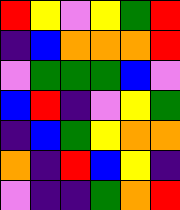[["red", "yellow", "violet", "yellow", "green", "red"], ["indigo", "blue", "orange", "orange", "orange", "red"], ["violet", "green", "green", "green", "blue", "violet"], ["blue", "red", "indigo", "violet", "yellow", "green"], ["indigo", "blue", "green", "yellow", "orange", "orange"], ["orange", "indigo", "red", "blue", "yellow", "indigo"], ["violet", "indigo", "indigo", "green", "orange", "red"]]